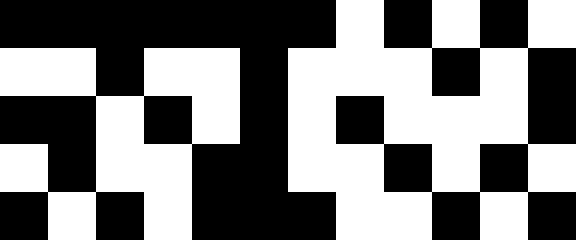[["black", "black", "black", "black", "black", "black", "black", "white", "black", "white", "black", "white"], ["white", "white", "black", "white", "white", "black", "white", "white", "white", "black", "white", "black"], ["black", "black", "white", "black", "white", "black", "white", "black", "white", "white", "white", "black"], ["white", "black", "white", "white", "black", "black", "white", "white", "black", "white", "black", "white"], ["black", "white", "black", "white", "black", "black", "black", "white", "white", "black", "white", "black"]]